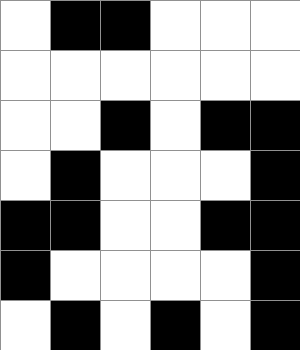[["white", "black", "black", "white", "white", "white"], ["white", "white", "white", "white", "white", "white"], ["white", "white", "black", "white", "black", "black"], ["white", "black", "white", "white", "white", "black"], ["black", "black", "white", "white", "black", "black"], ["black", "white", "white", "white", "white", "black"], ["white", "black", "white", "black", "white", "black"]]